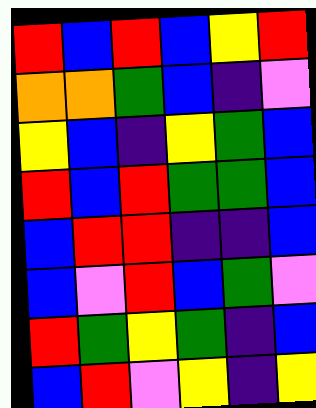[["red", "blue", "red", "blue", "yellow", "red"], ["orange", "orange", "green", "blue", "indigo", "violet"], ["yellow", "blue", "indigo", "yellow", "green", "blue"], ["red", "blue", "red", "green", "green", "blue"], ["blue", "red", "red", "indigo", "indigo", "blue"], ["blue", "violet", "red", "blue", "green", "violet"], ["red", "green", "yellow", "green", "indigo", "blue"], ["blue", "red", "violet", "yellow", "indigo", "yellow"]]